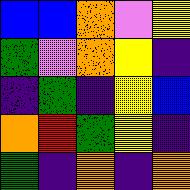[["blue", "blue", "orange", "violet", "yellow"], ["green", "violet", "orange", "yellow", "indigo"], ["indigo", "green", "indigo", "yellow", "blue"], ["orange", "red", "green", "yellow", "indigo"], ["green", "indigo", "orange", "indigo", "orange"]]